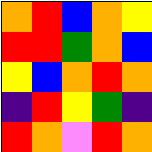[["orange", "red", "blue", "orange", "yellow"], ["red", "red", "green", "orange", "blue"], ["yellow", "blue", "orange", "red", "orange"], ["indigo", "red", "yellow", "green", "indigo"], ["red", "orange", "violet", "red", "orange"]]